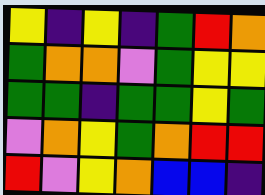[["yellow", "indigo", "yellow", "indigo", "green", "red", "orange"], ["green", "orange", "orange", "violet", "green", "yellow", "yellow"], ["green", "green", "indigo", "green", "green", "yellow", "green"], ["violet", "orange", "yellow", "green", "orange", "red", "red"], ["red", "violet", "yellow", "orange", "blue", "blue", "indigo"]]